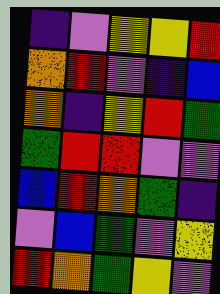[["indigo", "violet", "yellow", "yellow", "red"], ["orange", "red", "violet", "indigo", "blue"], ["orange", "indigo", "yellow", "red", "green"], ["green", "red", "red", "violet", "violet"], ["blue", "red", "orange", "green", "indigo"], ["violet", "blue", "green", "violet", "yellow"], ["red", "orange", "green", "yellow", "violet"]]